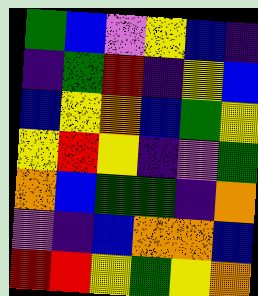[["green", "blue", "violet", "yellow", "blue", "indigo"], ["indigo", "green", "red", "indigo", "yellow", "blue"], ["blue", "yellow", "orange", "blue", "green", "yellow"], ["yellow", "red", "yellow", "indigo", "violet", "green"], ["orange", "blue", "green", "green", "indigo", "orange"], ["violet", "indigo", "blue", "orange", "orange", "blue"], ["red", "red", "yellow", "green", "yellow", "orange"]]